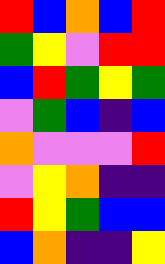[["red", "blue", "orange", "blue", "red"], ["green", "yellow", "violet", "red", "red"], ["blue", "red", "green", "yellow", "green"], ["violet", "green", "blue", "indigo", "blue"], ["orange", "violet", "violet", "violet", "red"], ["violet", "yellow", "orange", "indigo", "indigo"], ["red", "yellow", "green", "blue", "blue"], ["blue", "orange", "indigo", "indigo", "yellow"]]